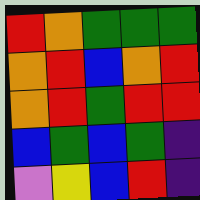[["red", "orange", "green", "green", "green"], ["orange", "red", "blue", "orange", "red"], ["orange", "red", "green", "red", "red"], ["blue", "green", "blue", "green", "indigo"], ["violet", "yellow", "blue", "red", "indigo"]]